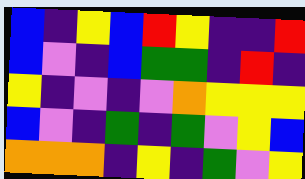[["blue", "indigo", "yellow", "blue", "red", "yellow", "indigo", "indigo", "red"], ["blue", "violet", "indigo", "blue", "green", "green", "indigo", "red", "indigo"], ["yellow", "indigo", "violet", "indigo", "violet", "orange", "yellow", "yellow", "yellow"], ["blue", "violet", "indigo", "green", "indigo", "green", "violet", "yellow", "blue"], ["orange", "orange", "orange", "indigo", "yellow", "indigo", "green", "violet", "yellow"]]